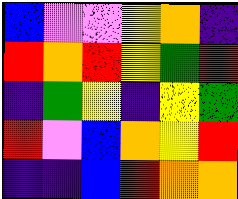[["blue", "violet", "violet", "yellow", "orange", "indigo"], ["red", "orange", "red", "yellow", "green", "red"], ["indigo", "green", "yellow", "indigo", "yellow", "green"], ["red", "violet", "blue", "orange", "yellow", "red"], ["indigo", "indigo", "blue", "red", "orange", "orange"]]